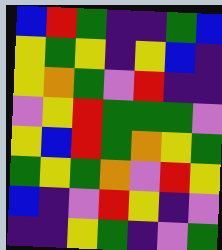[["blue", "red", "green", "indigo", "indigo", "green", "blue"], ["yellow", "green", "yellow", "indigo", "yellow", "blue", "indigo"], ["yellow", "orange", "green", "violet", "red", "indigo", "indigo"], ["violet", "yellow", "red", "green", "green", "green", "violet"], ["yellow", "blue", "red", "green", "orange", "yellow", "green"], ["green", "yellow", "green", "orange", "violet", "red", "yellow"], ["blue", "indigo", "violet", "red", "yellow", "indigo", "violet"], ["indigo", "indigo", "yellow", "green", "indigo", "violet", "green"]]